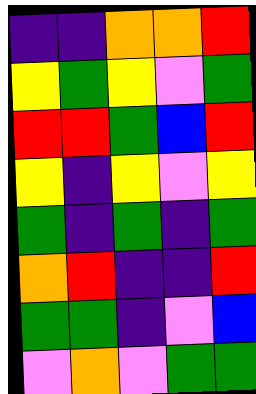[["indigo", "indigo", "orange", "orange", "red"], ["yellow", "green", "yellow", "violet", "green"], ["red", "red", "green", "blue", "red"], ["yellow", "indigo", "yellow", "violet", "yellow"], ["green", "indigo", "green", "indigo", "green"], ["orange", "red", "indigo", "indigo", "red"], ["green", "green", "indigo", "violet", "blue"], ["violet", "orange", "violet", "green", "green"]]